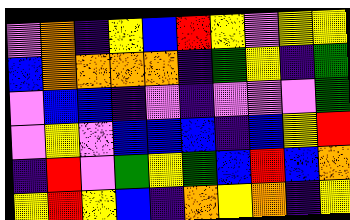[["violet", "orange", "indigo", "yellow", "blue", "red", "yellow", "violet", "yellow", "yellow"], ["blue", "orange", "orange", "orange", "orange", "indigo", "green", "yellow", "indigo", "green"], ["violet", "blue", "blue", "indigo", "violet", "indigo", "violet", "violet", "violet", "green"], ["violet", "yellow", "violet", "blue", "blue", "blue", "indigo", "blue", "yellow", "red"], ["indigo", "red", "violet", "green", "yellow", "green", "blue", "red", "blue", "orange"], ["yellow", "red", "yellow", "blue", "indigo", "orange", "yellow", "orange", "indigo", "yellow"]]